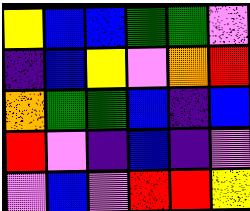[["yellow", "blue", "blue", "green", "green", "violet"], ["indigo", "blue", "yellow", "violet", "orange", "red"], ["orange", "green", "green", "blue", "indigo", "blue"], ["red", "violet", "indigo", "blue", "indigo", "violet"], ["violet", "blue", "violet", "red", "red", "yellow"]]